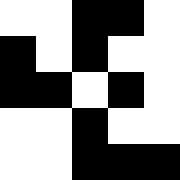[["white", "white", "black", "black", "white"], ["black", "white", "black", "white", "white"], ["black", "black", "white", "black", "white"], ["white", "white", "black", "white", "white"], ["white", "white", "black", "black", "black"]]